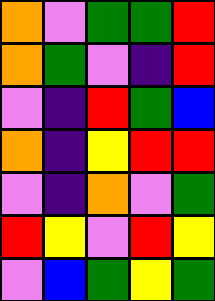[["orange", "violet", "green", "green", "red"], ["orange", "green", "violet", "indigo", "red"], ["violet", "indigo", "red", "green", "blue"], ["orange", "indigo", "yellow", "red", "red"], ["violet", "indigo", "orange", "violet", "green"], ["red", "yellow", "violet", "red", "yellow"], ["violet", "blue", "green", "yellow", "green"]]